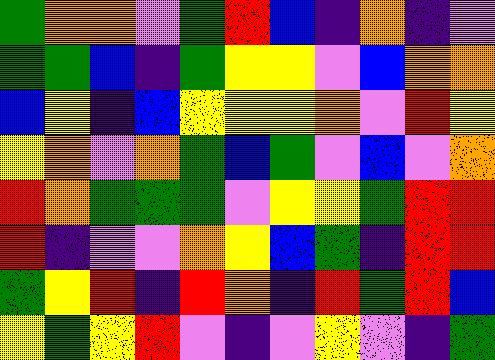[["green", "orange", "orange", "violet", "green", "red", "blue", "indigo", "orange", "indigo", "violet"], ["green", "green", "blue", "indigo", "green", "yellow", "yellow", "violet", "blue", "orange", "orange"], ["blue", "yellow", "indigo", "blue", "yellow", "yellow", "yellow", "orange", "violet", "red", "yellow"], ["yellow", "orange", "violet", "orange", "green", "blue", "green", "violet", "blue", "violet", "orange"], ["red", "orange", "green", "green", "green", "violet", "yellow", "yellow", "green", "red", "red"], ["red", "indigo", "violet", "violet", "orange", "yellow", "blue", "green", "indigo", "red", "red"], ["green", "yellow", "red", "indigo", "red", "orange", "indigo", "red", "green", "red", "blue"], ["yellow", "green", "yellow", "red", "violet", "indigo", "violet", "yellow", "violet", "indigo", "green"]]